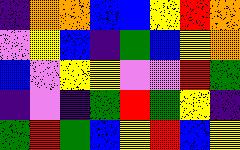[["indigo", "orange", "orange", "blue", "blue", "yellow", "red", "orange"], ["violet", "yellow", "blue", "indigo", "green", "blue", "yellow", "orange"], ["blue", "violet", "yellow", "yellow", "violet", "violet", "red", "green"], ["indigo", "violet", "indigo", "green", "red", "green", "yellow", "indigo"], ["green", "red", "green", "blue", "yellow", "red", "blue", "yellow"]]